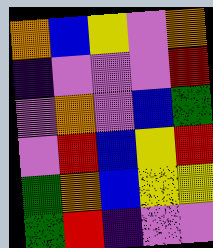[["orange", "blue", "yellow", "violet", "orange"], ["indigo", "violet", "violet", "violet", "red"], ["violet", "orange", "violet", "blue", "green"], ["violet", "red", "blue", "yellow", "red"], ["green", "orange", "blue", "yellow", "yellow"], ["green", "red", "indigo", "violet", "violet"]]